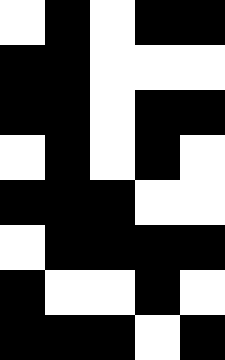[["white", "black", "white", "black", "black"], ["black", "black", "white", "white", "white"], ["black", "black", "white", "black", "black"], ["white", "black", "white", "black", "white"], ["black", "black", "black", "white", "white"], ["white", "black", "black", "black", "black"], ["black", "white", "white", "black", "white"], ["black", "black", "black", "white", "black"]]